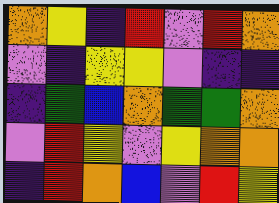[["orange", "yellow", "indigo", "red", "violet", "red", "orange"], ["violet", "indigo", "yellow", "yellow", "violet", "indigo", "indigo"], ["indigo", "green", "blue", "orange", "green", "green", "orange"], ["violet", "red", "yellow", "violet", "yellow", "orange", "orange"], ["indigo", "red", "orange", "blue", "violet", "red", "yellow"]]